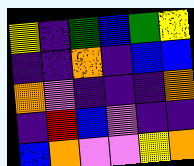[["yellow", "indigo", "green", "blue", "green", "yellow"], ["indigo", "indigo", "orange", "indigo", "blue", "blue"], ["orange", "violet", "indigo", "indigo", "indigo", "orange"], ["indigo", "red", "blue", "violet", "indigo", "indigo"], ["blue", "orange", "violet", "violet", "yellow", "orange"]]